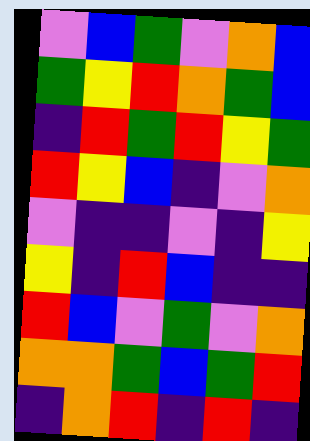[["violet", "blue", "green", "violet", "orange", "blue"], ["green", "yellow", "red", "orange", "green", "blue"], ["indigo", "red", "green", "red", "yellow", "green"], ["red", "yellow", "blue", "indigo", "violet", "orange"], ["violet", "indigo", "indigo", "violet", "indigo", "yellow"], ["yellow", "indigo", "red", "blue", "indigo", "indigo"], ["red", "blue", "violet", "green", "violet", "orange"], ["orange", "orange", "green", "blue", "green", "red"], ["indigo", "orange", "red", "indigo", "red", "indigo"]]